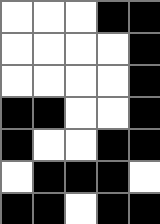[["white", "white", "white", "black", "black"], ["white", "white", "white", "white", "black"], ["white", "white", "white", "white", "black"], ["black", "black", "white", "white", "black"], ["black", "white", "white", "black", "black"], ["white", "black", "black", "black", "white"], ["black", "black", "white", "black", "black"]]